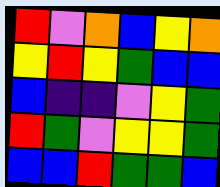[["red", "violet", "orange", "blue", "yellow", "orange"], ["yellow", "red", "yellow", "green", "blue", "blue"], ["blue", "indigo", "indigo", "violet", "yellow", "green"], ["red", "green", "violet", "yellow", "yellow", "green"], ["blue", "blue", "red", "green", "green", "blue"]]